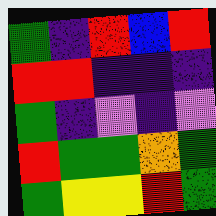[["green", "indigo", "red", "blue", "red"], ["red", "red", "indigo", "indigo", "indigo"], ["green", "indigo", "violet", "indigo", "violet"], ["red", "green", "green", "orange", "green"], ["green", "yellow", "yellow", "red", "green"]]